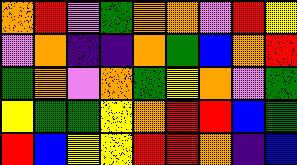[["orange", "red", "violet", "green", "orange", "orange", "violet", "red", "yellow"], ["violet", "orange", "indigo", "indigo", "orange", "green", "blue", "orange", "red"], ["green", "orange", "violet", "orange", "green", "yellow", "orange", "violet", "green"], ["yellow", "green", "green", "yellow", "orange", "red", "red", "blue", "green"], ["red", "blue", "yellow", "yellow", "red", "red", "orange", "indigo", "blue"]]